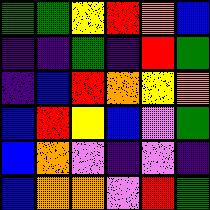[["green", "green", "yellow", "red", "orange", "blue"], ["indigo", "indigo", "green", "indigo", "red", "green"], ["indigo", "blue", "red", "orange", "yellow", "orange"], ["blue", "red", "yellow", "blue", "violet", "green"], ["blue", "orange", "violet", "indigo", "violet", "indigo"], ["blue", "orange", "orange", "violet", "red", "green"]]